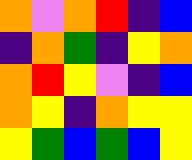[["orange", "violet", "orange", "red", "indigo", "blue"], ["indigo", "orange", "green", "indigo", "yellow", "orange"], ["orange", "red", "yellow", "violet", "indigo", "blue"], ["orange", "yellow", "indigo", "orange", "yellow", "yellow"], ["yellow", "green", "blue", "green", "blue", "yellow"]]